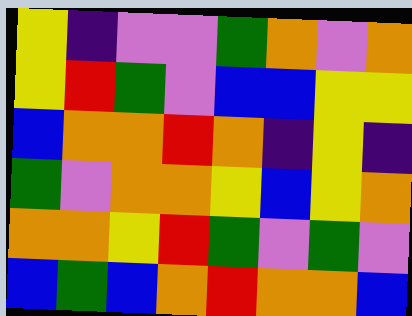[["yellow", "indigo", "violet", "violet", "green", "orange", "violet", "orange"], ["yellow", "red", "green", "violet", "blue", "blue", "yellow", "yellow"], ["blue", "orange", "orange", "red", "orange", "indigo", "yellow", "indigo"], ["green", "violet", "orange", "orange", "yellow", "blue", "yellow", "orange"], ["orange", "orange", "yellow", "red", "green", "violet", "green", "violet"], ["blue", "green", "blue", "orange", "red", "orange", "orange", "blue"]]